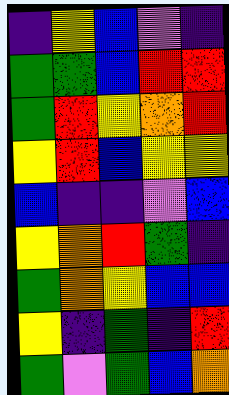[["indigo", "yellow", "blue", "violet", "indigo"], ["green", "green", "blue", "red", "red"], ["green", "red", "yellow", "orange", "red"], ["yellow", "red", "blue", "yellow", "yellow"], ["blue", "indigo", "indigo", "violet", "blue"], ["yellow", "orange", "red", "green", "indigo"], ["green", "orange", "yellow", "blue", "blue"], ["yellow", "indigo", "green", "indigo", "red"], ["green", "violet", "green", "blue", "orange"]]